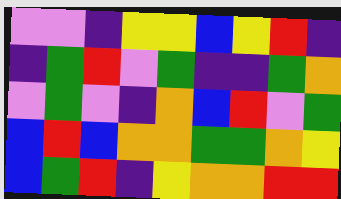[["violet", "violet", "indigo", "yellow", "yellow", "blue", "yellow", "red", "indigo"], ["indigo", "green", "red", "violet", "green", "indigo", "indigo", "green", "orange"], ["violet", "green", "violet", "indigo", "orange", "blue", "red", "violet", "green"], ["blue", "red", "blue", "orange", "orange", "green", "green", "orange", "yellow"], ["blue", "green", "red", "indigo", "yellow", "orange", "orange", "red", "red"]]